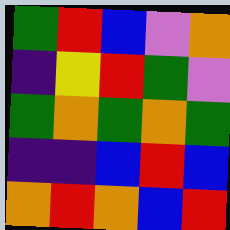[["green", "red", "blue", "violet", "orange"], ["indigo", "yellow", "red", "green", "violet"], ["green", "orange", "green", "orange", "green"], ["indigo", "indigo", "blue", "red", "blue"], ["orange", "red", "orange", "blue", "red"]]